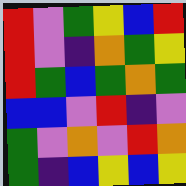[["red", "violet", "green", "yellow", "blue", "red"], ["red", "violet", "indigo", "orange", "green", "yellow"], ["red", "green", "blue", "green", "orange", "green"], ["blue", "blue", "violet", "red", "indigo", "violet"], ["green", "violet", "orange", "violet", "red", "orange"], ["green", "indigo", "blue", "yellow", "blue", "yellow"]]